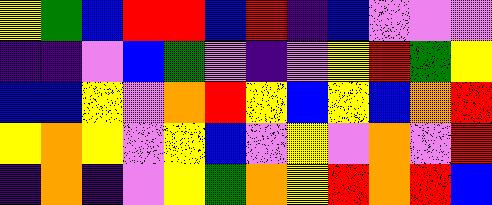[["yellow", "green", "blue", "red", "red", "blue", "red", "indigo", "blue", "violet", "violet", "violet"], ["indigo", "indigo", "violet", "blue", "green", "violet", "indigo", "violet", "yellow", "red", "green", "yellow"], ["blue", "blue", "yellow", "violet", "orange", "red", "yellow", "blue", "yellow", "blue", "orange", "red"], ["yellow", "orange", "yellow", "violet", "yellow", "blue", "violet", "yellow", "violet", "orange", "violet", "red"], ["indigo", "orange", "indigo", "violet", "yellow", "green", "orange", "yellow", "red", "orange", "red", "blue"]]